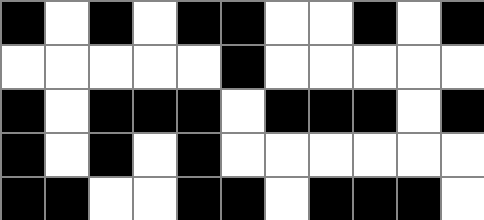[["black", "white", "black", "white", "black", "black", "white", "white", "black", "white", "black"], ["white", "white", "white", "white", "white", "black", "white", "white", "white", "white", "white"], ["black", "white", "black", "black", "black", "white", "black", "black", "black", "white", "black"], ["black", "white", "black", "white", "black", "white", "white", "white", "white", "white", "white"], ["black", "black", "white", "white", "black", "black", "white", "black", "black", "black", "white"]]